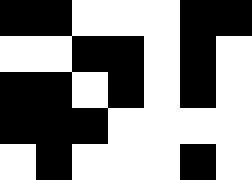[["black", "black", "white", "white", "white", "black", "black"], ["white", "white", "black", "black", "white", "black", "white"], ["black", "black", "white", "black", "white", "black", "white"], ["black", "black", "black", "white", "white", "white", "white"], ["white", "black", "white", "white", "white", "black", "white"]]